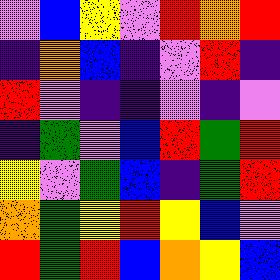[["violet", "blue", "yellow", "violet", "red", "orange", "red"], ["indigo", "orange", "blue", "indigo", "violet", "red", "indigo"], ["red", "violet", "indigo", "indigo", "violet", "indigo", "violet"], ["indigo", "green", "violet", "blue", "red", "green", "red"], ["yellow", "violet", "green", "blue", "indigo", "green", "red"], ["orange", "green", "yellow", "red", "yellow", "blue", "violet"], ["red", "green", "red", "blue", "orange", "yellow", "blue"]]